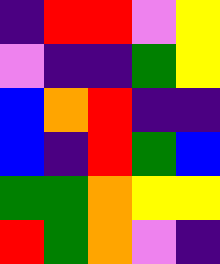[["indigo", "red", "red", "violet", "yellow"], ["violet", "indigo", "indigo", "green", "yellow"], ["blue", "orange", "red", "indigo", "indigo"], ["blue", "indigo", "red", "green", "blue"], ["green", "green", "orange", "yellow", "yellow"], ["red", "green", "orange", "violet", "indigo"]]